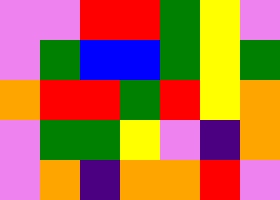[["violet", "violet", "red", "red", "green", "yellow", "violet"], ["violet", "green", "blue", "blue", "green", "yellow", "green"], ["orange", "red", "red", "green", "red", "yellow", "orange"], ["violet", "green", "green", "yellow", "violet", "indigo", "orange"], ["violet", "orange", "indigo", "orange", "orange", "red", "violet"]]